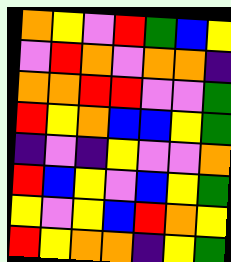[["orange", "yellow", "violet", "red", "green", "blue", "yellow"], ["violet", "red", "orange", "violet", "orange", "orange", "indigo"], ["orange", "orange", "red", "red", "violet", "violet", "green"], ["red", "yellow", "orange", "blue", "blue", "yellow", "green"], ["indigo", "violet", "indigo", "yellow", "violet", "violet", "orange"], ["red", "blue", "yellow", "violet", "blue", "yellow", "green"], ["yellow", "violet", "yellow", "blue", "red", "orange", "yellow"], ["red", "yellow", "orange", "orange", "indigo", "yellow", "green"]]